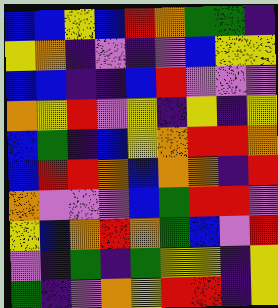[["blue", "blue", "yellow", "blue", "red", "orange", "green", "green", "indigo"], ["yellow", "orange", "indigo", "violet", "indigo", "violet", "blue", "yellow", "yellow"], ["blue", "blue", "indigo", "indigo", "blue", "red", "violet", "violet", "violet"], ["orange", "yellow", "red", "violet", "yellow", "indigo", "yellow", "indigo", "yellow"], ["blue", "green", "indigo", "blue", "yellow", "orange", "red", "red", "orange"], ["blue", "red", "red", "orange", "blue", "orange", "orange", "indigo", "red"], ["orange", "violet", "violet", "violet", "blue", "green", "red", "red", "violet"], ["yellow", "blue", "orange", "red", "orange", "green", "blue", "violet", "red"], ["violet", "indigo", "green", "indigo", "green", "yellow", "yellow", "indigo", "yellow"], ["green", "indigo", "violet", "orange", "yellow", "red", "red", "indigo", "yellow"]]